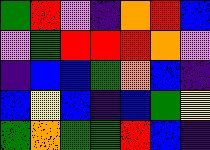[["green", "red", "violet", "indigo", "orange", "red", "blue"], ["violet", "green", "red", "red", "red", "orange", "violet"], ["indigo", "blue", "blue", "green", "orange", "blue", "indigo"], ["blue", "yellow", "blue", "indigo", "blue", "green", "yellow"], ["green", "orange", "green", "green", "red", "blue", "indigo"]]